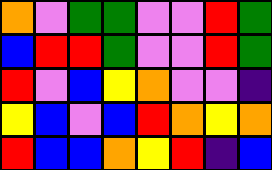[["orange", "violet", "green", "green", "violet", "violet", "red", "green"], ["blue", "red", "red", "green", "violet", "violet", "red", "green"], ["red", "violet", "blue", "yellow", "orange", "violet", "violet", "indigo"], ["yellow", "blue", "violet", "blue", "red", "orange", "yellow", "orange"], ["red", "blue", "blue", "orange", "yellow", "red", "indigo", "blue"]]